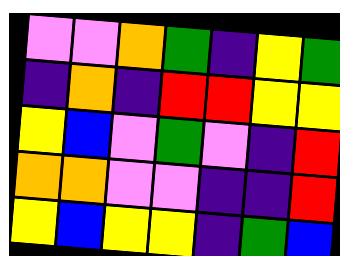[["violet", "violet", "orange", "green", "indigo", "yellow", "green"], ["indigo", "orange", "indigo", "red", "red", "yellow", "yellow"], ["yellow", "blue", "violet", "green", "violet", "indigo", "red"], ["orange", "orange", "violet", "violet", "indigo", "indigo", "red"], ["yellow", "blue", "yellow", "yellow", "indigo", "green", "blue"]]